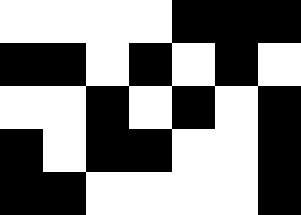[["white", "white", "white", "white", "black", "black", "black"], ["black", "black", "white", "black", "white", "black", "white"], ["white", "white", "black", "white", "black", "white", "black"], ["black", "white", "black", "black", "white", "white", "black"], ["black", "black", "white", "white", "white", "white", "black"]]